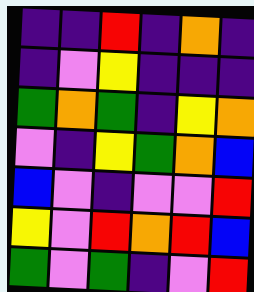[["indigo", "indigo", "red", "indigo", "orange", "indigo"], ["indigo", "violet", "yellow", "indigo", "indigo", "indigo"], ["green", "orange", "green", "indigo", "yellow", "orange"], ["violet", "indigo", "yellow", "green", "orange", "blue"], ["blue", "violet", "indigo", "violet", "violet", "red"], ["yellow", "violet", "red", "orange", "red", "blue"], ["green", "violet", "green", "indigo", "violet", "red"]]